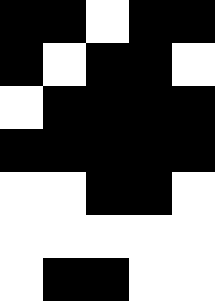[["black", "black", "white", "black", "black"], ["black", "white", "black", "black", "white"], ["white", "black", "black", "black", "black"], ["black", "black", "black", "black", "black"], ["white", "white", "black", "black", "white"], ["white", "white", "white", "white", "white"], ["white", "black", "black", "white", "white"]]